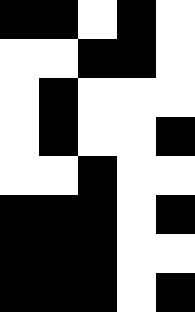[["black", "black", "white", "black", "white"], ["white", "white", "black", "black", "white"], ["white", "black", "white", "white", "white"], ["white", "black", "white", "white", "black"], ["white", "white", "black", "white", "white"], ["black", "black", "black", "white", "black"], ["black", "black", "black", "white", "white"], ["black", "black", "black", "white", "black"]]